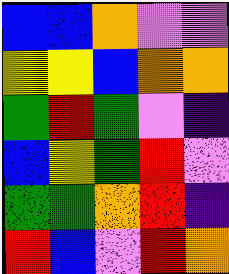[["blue", "blue", "orange", "violet", "violet"], ["yellow", "yellow", "blue", "orange", "orange"], ["green", "red", "green", "violet", "indigo"], ["blue", "yellow", "green", "red", "violet"], ["green", "green", "orange", "red", "indigo"], ["red", "blue", "violet", "red", "orange"]]